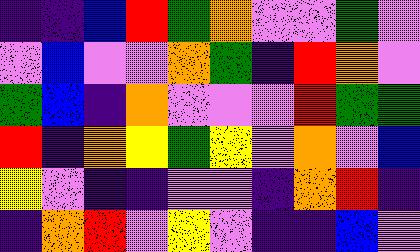[["indigo", "indigo", "blue", "red", "green", "orange", "violet", "violet", "green", "violet"], ["violet", "blue", "violet", "violet", "orange", "green", "indigo", "red", "orange", "violet"], ["green", "blue", "indigo", "orange", "violet", "violet", "violet", "red", "green", "green"], ["red", "indigo", "orange", "yellow", "green", "yellow", "violet", "orange", "violet", "blue"], ["yellow", "violet", "indigo", "indigo", "violet", "violet", "indigo", "orange", "red", "indigo"], ["indigo", "orange", "red", "violet", "yellow", "violet", "indigo", "indigo", "blue", "violet"]]